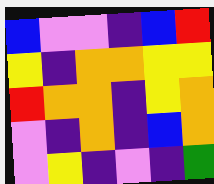[["blue", "violet", "violet", "indigo", "blue", "red"], ["yellow", "indigo", "orange", "orange", "yellow", "yellow"], ["red", "orange", "orange", "indigo", "yellow", "orange"], ["violet", "indigo", "orange", "indigo", "blue", "orange"], ["violet", "yellow", "indigo", "violet", "indigo", "green"]]